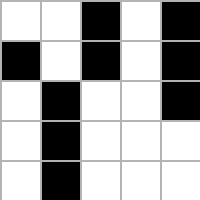[["white", "white", "black", "white", "black"], ["black", "white", "black", "white", "black"], ["white", "black", "white", "white", "black"], ["white", "black", "white", "white", "white"], ["white", "black", "white", "white", "white"]]